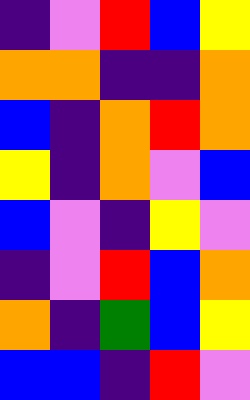[["indigo", "violet", "red", "blue", "yellow"], ["orange", "orange", "indigo", "indigo", "orange"], ["blue", "indigo", "orange", "red", "orange"], ["yellow", "indigo", "orange", "violet", "blue"], ["blue", "violet", "indigo", "yellow", "violet"], ["indigo", "violet", "red", "blue", "orange"], ["orange", "indigo", "green", "blue", "yellow"], ["blue", "blue", "indigo", "red", "violet"]]